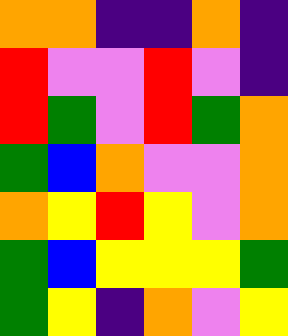[["orange", "orange", "indigo", "indigo", "orange", "indigo"], ["red", "violet", "violet", "red", "violet", "indigo"], ["red", "green", "violet", "red", "green", "orange"], ["green", "blue", "orange", "violet", "violet", "orange"], ["orange", "yellow", "red", "yellow", "violet", "orange"], ["green", "blue", "yellow", "yellow", "yellow", "green"], ["green", "yellow", "indigo", "orange", "violet", "yellow"]]